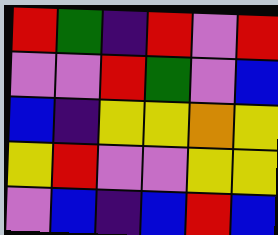[["red", "green", "indigo", "red", "violet", "red"], ["violet", "violet", "red", "green", "violet", "blue"], ["blue", "indigo", "yellow", "yellow", "orange", "yellow"], ["yellow", "red", "violet", "violet", "yellow", "yellow"], ["violet", "blue", "indigo", "blue", "red", "blue"]]